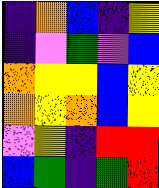[["indigo", "orange", "blue", "indigo", "yellow"], ["indigo", "violet", "green", "violet", "blue"], ["orange", "yellow", "yellow", "blue", "yellow"], ["orange", "yellow", "orange", "blue", "yellow"], ["violet", "yellow", "indigo", "red", "red"], ["blue", "green", "indigo", "green", "red"]]